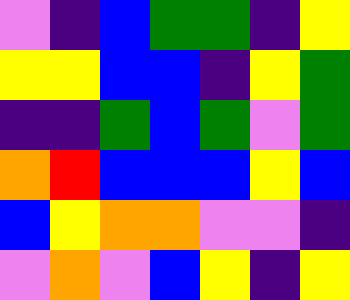[["violet", "indigo", "blue", "green", "green", "indigo", "yellow"], ["yellow", "yellow", "blue", "blue", "indigo", "yellow", "green"], ["indigo", "indigo", "green", "blue", "green", "violet", "green"], ["orange", "red", "blue", "blue", "blue", "yellow", "blue"], ["blue", "yellow", "orange", "orange", "violet", "violet", "indigo"], ["violet", "orange", "violet", "blue", "yellow", "indigo", "yellow"]]